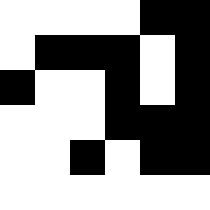[["white", "white", "white", "white", "black", "black"], ["white", "black", "black", "black", "white", "black"], ["black", "white", "white", "black", "white", "black"], ["white", "white", "white", "black", "black", "black"], ["white", "white", "black", "white", "black", "black"], ["white", "white", "white", "white", "white", "white"]]